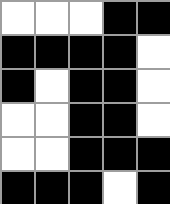[["white", "white", "white", "black", "black"], ["black", "black", "black", "black", "white"], ["black", "white", "black", "black", "white"], ["white", "white", "black", "black", "white"], ["white", "white", "black", "black", "black"], ["black", "black", "black", "white", "black"]]